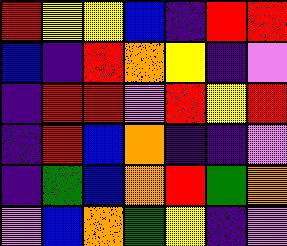[["red", "yellow", "yellow", "blue", "indigo", "red", "red"], ["blue", "indigo", "red", "orange", "yellow", "indigo", "violet"], ["indigo", "red", "red", "violet", "red", "yellow", "red"], ["indigo", "red", "blue", "orange", "indigo", "indigo", "violet"], ["indigo", "green", "blue", "orange", "red", "green", "orange"], ["violet", "blue", "orange", "green", "yellow", "indigo", "violet"]]